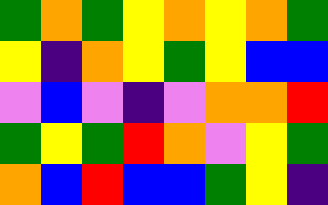[["green", "orange", "green", "yellow", "orange", "yellow", "orange", "green"], ["yellow", "indigo", "orange", "yellow", "green", "yellow", "blue", "blue"], ["violet", "blue", "violet", "indigo", "violet", "orange", "orange", "red"], ["green", "yellow", "green", "red", "orange", "violet", "yellow", "green"], ["orange", "blue", "red", "blue", "blue", "green", "yellow", "indigo"]]